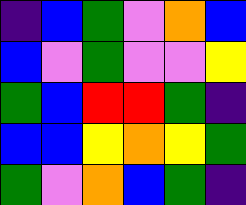[["indigo", "blue", "green", "violet", "orange", "blue"], ["blue", "violet", "green", "violet", "violet", "yellow"], ["green", "blue", "red", "red", "green", "indigo"], ["blue", "blue", "yellow", "orange", "yellow", "green"], ["green", "violet", "orange", "blue", "green", "indigo"]]